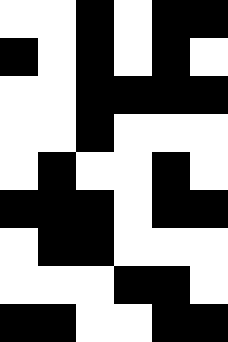[["white", "white", "black", "white", "black", "black"], ["black", "white", "black", "white", "black", "white"], ["white", "white", "black", "black", "black", "black"], ["white", "white", "black", "white", "white", "white"], ["white", "black", "white", "white", "black", "white"], ["black", "black", "black", "white", "black", "black"], ["white", "black", "black", "white", "white", "white"], ["white", "white", "white", "black", "black", "white"], ["black", "black", "white", "white", "black", "black"]]